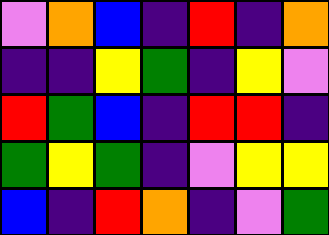[["violet", "orange", "blue", "indigo", "red", "indigo", "orange"], ["indigo", "indigo", "yellow", "green", "indigo", "yellow", "violet"], ["red", "green", "blue", "indigo", "red", "red", "indigo"], ["green", "yellow", "green", "indigo", "violet", "yellow", "yellow"], ["blue", "indigo", "red", "orange", "indigo", "violet", "green"]]